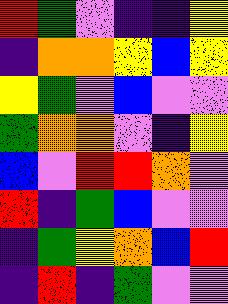[["red", "green", "violet", "indigo", "indigo", "yellow"], ["indigo", "orange", "orange", "yellow", "blue", "yellow"], ["yellow", "green", "violet", "blue", "violet", "violet"], ["green", "orange", "orange", "violet", "indigo", "yellow"], ["blue", "violet", "red", "red", "orange", "violet"], ["red", "indigo", "green", "blue", "violet", "violet"], ["indigo", "green", "yellow", "orange", "blue", "red"], ["indigo", "red", "indigo", "green", "violet", "violet"]]